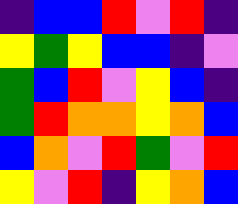[["indigo", "blue", "blue", "red", "violet", "red", "indigo"], ["yellow", "green", "yellow", "blue", "blue", "indigo", "violet"], ["green", "blue", "red", "violet", "yellow", "blue", "indigo"], ["green", "red", "orange", "orange", "yellow", "orange", "blue"], ["blue", "orange", "violet", "red", "green", "violet", "red"], ["yellow", "violet", "red", "indigo", "yellow", "orange", "blue"]]